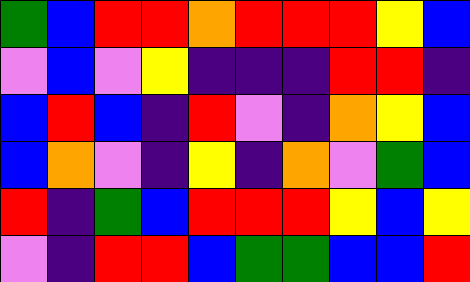[["green", "blue", "red", "red", "orange", "red", "red", "red", "yellow", "blue"], ["violet", "blue", "violet", "yellow", "indigo", "indigo", "indigo", "red", "red", "indigo"], ["blue", "red", "blue", "indigo", "red", "violet", "indigo", "orange", "yellow", "blue"], ["blue", "orange", "violet", "indigo", "yellow", "indigo", "orange", "violet", "green", "blue"], ["red", "indigo", "green", "blue", "red", "red", "red", "yellow", "blue", "yellow"], ["violet", "indigo", "red", "red", "blue", "green", "green", "blue", "blue", "red"]]